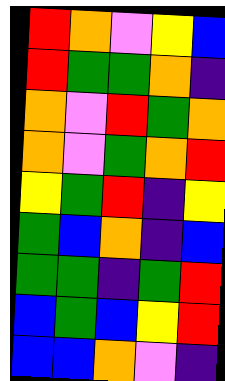[["red", "orange", "violet", "yellow", "blue"], ["red", "green", "green", "orange", "indigo"], ["orange", "violet", "red", "green", "orange"], ["orange", "violet", "green", "orange", "red"], ["yellow", "green", "red", "indigo", "yellow"], ["green", "blue", "orange", "indigo", "blue"], ["green", "green", "indigo", "green", "red"], ["blue", "green", "blue", "yellow", "red"], ["blue", "blue", "orange", "violet", "indigo"]]